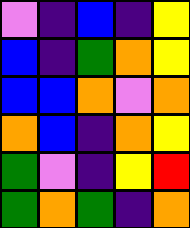[["violet", "indigo", "blue", "indigo", "yellow"], ["blue", "indigo", "green", "orange", "yellow"], ["blue", "blue", "orange", "violet", "orange"], ["orange", "blue", "indigo", "orange", "yellow"], ["green", "violet", "indigo", "yellow", "red"], ["green", "orange", "green", "indigo", "orange"]]